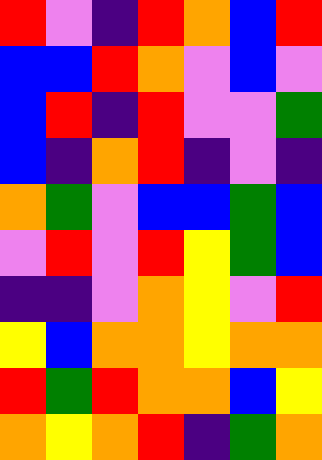[["red", "violet", "indigo", "red", "orange", "blue", "red"], ["blue", "blue", "red", "orange", "violet", "blue", "violet"], ["blue", "red", "indigo", "red", "violet", "violet", "green"], ["blue", "indigo", "orange", "red", "indigo", "violet", "indigo"], ["orange", "green", "violet", "blue", "blue", "green", "blue"], ["violet", "red", "violet", "red", "yellow", "green", "blue"], ["indigo", "indigo", "violet", "orange", "yellow", "violet", "red"], ["yellow", "blue", "orange", "orange", "yellow", "orange", "orange"], ["red", "green", "red", "orange", "orange", "blue", "yellow"], ["orange", "yellow", "orange", "red", "indigo", "green", "orange"]]